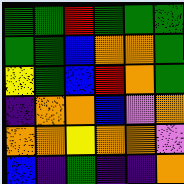[["green", "green", "red", "green", "green", "green"], ["green", "green", "blue", "orange", "orange", "green"], ["yellow", "green", "blue", "red", "orange", "green"], ["indigo", "orange", "orange", "blue", "violet", "orange"], ["orange", "orange", "yellow", "orange", "orange", "violet"], ["blue", "indigo", "green", "indigo", "indigo", "orange"]]